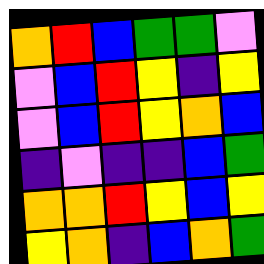[["orange", "red", "blue", "green", "green", "violet"], ["violet", "blue", "red", "yellow", "indigo", "yellow"], ["violet", "blue", "red", "yellow", "orange", "blue"], ["indigo", "violet", "indigo", "indigo", "blue", "green"], ["orange", "orange", "red", "yellow", "blue", "yellow"], ["yellow", "orange", "indigo", "blue", "orange", "green"]]